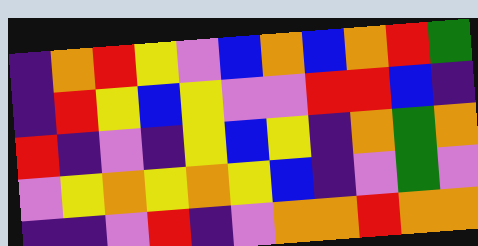[["indigo", "orange", "red", "yellow", "violet", "blue", "orange", "blue", "orange", "red", "green"], ["indigo", "red", "yellow", "blue", "yellow", "violet", "violet", "red", "red", "blue", "indigo"], ["red", "indigo", "violet", "indigo", "yellow", "blue", "yellow", "indigo", "orange", "green", "orange"], ["violet", "yellow", "orange", "yellow", "orange", "yellow", "blue", "indigo", "violet", "green", "violet"], ["indigo", "indigo", "violet", "red", "indigo", "violet", "orange", "orange", "red", "orange", "orange"]]